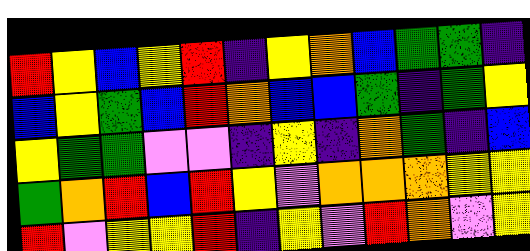[["red", "yellow", "blue", "yellow", "red", "indigo", "yellow", "orange", "blue", "green", "green", "indigo"], ["blue", "yellow", "green", "blue", "red", "orange", "blue", "blue", "green", "indigo", "green", "yellow"], ["yellow", "green", "green", "violet", "violet", "indigo", "yellow", "indigo", "orange", "green", "indigo", "blue"], ["green", "orange", "red", "blue", "red", "yellow", "violet", "orange", "orange", "orange", "yellow", "yellow"], ["red", "violet", "yellow", "yellow", "red", "indigo", "yellow", "violet", "red", "orange", "violet", "yellow"]]